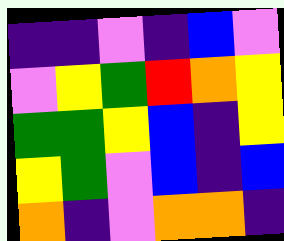[["indigo", "indigo", "violet", "indigo", "blue", "violet"], ["violet", "yellow", "green", "red", "orange", "yellow"], ["green", "green", "yellow", "blue", "indigo", "yellow"], ["yellow", "green", "violet", "blue", "indigo", "blue"], ["orange", "indigo", "violet", "orange", "orange", "indigo"]]